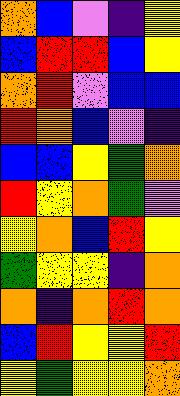[["orange", "blue", "violet", "indigo", "yellow"], ["blue", "red", "red", "blue", "yellow"], ["orange", "red", "violet", "blue", "blue"], ["red", "orange", "blue", "violet", "indigo"], ["blue", "blue", "yellow", "green", "orange"], ["red", "yellow", "orange", "green", "violet"], ["yellow", "orange", "blue", "red", "yellow"], ["green", "yellow", "yellow", "indigo", "orange"], ["orange", "indigo", "orange", "red", "orange"], ["blue", "red", "yellow", "yellow", "red"], ["yellow", "green", "yellow", "yellow", "orange"]]